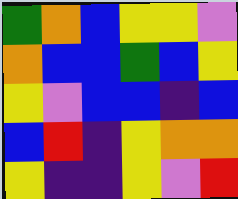[["green", "orange", "blue", "yellow", "yellow", "violet"], ["orange", "blue", "blue", "green", "blue", "yellow"], ["yellow", "violet", "blue", "blue", "indigo", "blue"], ["blue", "red", "indigo", "yellow", "orange", "orange"], ["yellow", "indigo", "indigo", "yellow", "violet", "red"]]